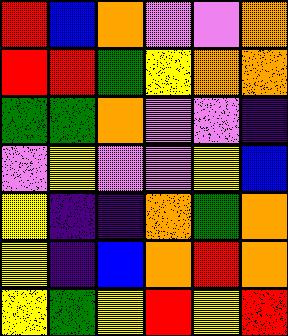[["red", "blue", "orange", "violet", "violet", "orange"], ["red", "red", "green", "yellow", "orange", "orange"], ["green", "green", "orange", "violet", "violet", "indigo"], ["violet", "yellow", "violet", "violet", "yellow", "blue"], ["yellow", "indigo", "indigo", "orange", "green", "orange"], ["yellow", "indigo", "blue", "orange", "red", "orange"], ["yellow", "green", "yellow", "red", "yellow", "red"]]